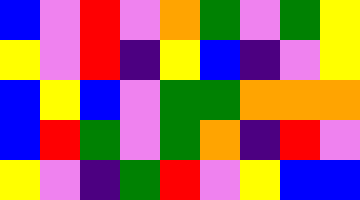[["blue", "violet", "red", "violet", "orange", "green", "violet", "green", "yellow"], ["yellow", "violet", "red", "indigo", "yellow", "blue", "indigo", "violet", "yellow"], ["blue", "yellow", "blue", "violet", "green", "green", "orange", "orange", "orange"], ["blue", "red", "green", "violet", "green", "orange", "indigo", "red", "violet"], ["yellow", "violet", "indigo", "green", "red", "violet", "yellow", "blue", "blue"]]